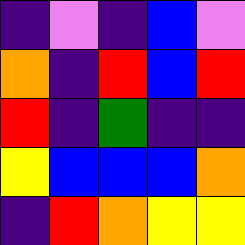[["indigo", "violet", "indigo", "blue", "violet"], ["orange", "indigo", "red", "blue", "red"], ["red", "indigo", "green", "indigo", "indigo"], ["yellow", "blue", "blue", "blue", "orange"], ["indigo", "red", "orange", "yellow", "yellow"]]